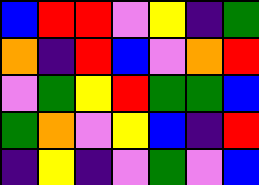[["blue", "red", "red", "violet", "yellow", "indigo", "green"], ["orange", "indigo", "red", "blue", "violet", "orange", "red"], ["violet", "green", "yellow", "red", "green", "green", "blue"], ["green", "orange", "violet", "yellow", "blue", "indigo", "red"], ["indigo", "yellow", "indigo", "violet", "green", "violet", "blue"]]